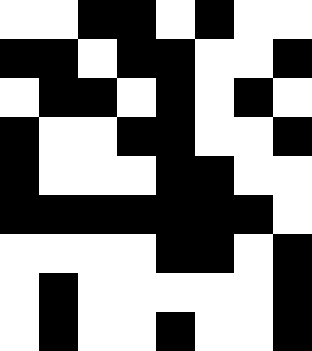[["white", "white", "black", "black", "white", "black", "white", "white"], ["black", "black", "white", "black", "black", "white", "white", "black"], ["white", "black", "black", "white", "black", "white", "black", "white"], ["black", "white", "white", "black", "black", "white", "white", "black"], ["black", "white", "white", "white", "black", "black", "white", "white"], ["black", "black", "black", "black", "black", "black", "black", "white"], ["white", "white", "white", "white", "black", "black", "white", "black"], ["white", "black", "white", "white", "white", "white", "white", "black"], ["white", "black", "white", "white", "black", "white", "white", "black"]]